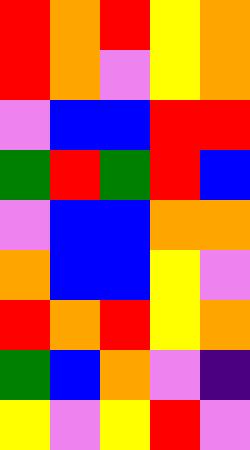[["red", "orange", "red", "yellow", "orange"], ["red", "orange", "violet", "yellow", "orange"], ["violet", "blue", "blue", "red", "red"], ["green", "red", "green", "red", "blue"], ["violet", "blue", "blue", "orange", "orange"], ["orange", "blue", "blue", "yellow", "violet"], ["red", "orange", "red", "yellow", "orange"], ["green", "blue", "orange", "violet", "indigo"], ["yellow", "violet", "yellow", "red", "violet"]]